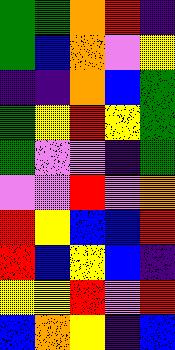[["green", "green", "orange", "red", "indigo"], ["green", "blue", "orange", "violet", "yellow"], ["indigo", "indigo", "orange", "blue", "green"], ["green", "yellow", "red", "yellow", "green"], ["green", "violet", "violet", "indigo", "green"], ["violet", "violet", "red", "violet", "orange"], ["red", "yellow", "blue", "blue", "red"], ["red", "blue", "yellow", "blue", "indigo"], ["yellow", "yellow", "red", "violet", "red"], ["blue", "orange", "yellow", "indigo", "blue"]]